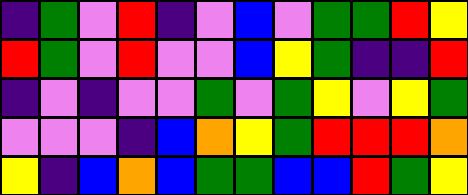[["indigo", "green", "violet", "red", "indigo", "violet", "blue", "violet", "green", "green", "red", "yellow"], ["red", "green", "violet", "red", "violet", "violet", "blue", "yellow", "green", "indigo", "indigo", "red"], ["indigo", "violet", "indigo", "violet", "violet", "green", "violet", "green", "yellow", "violet", "yellow", "green"], ["violet", "violet", "violet", "indigo", "blue", "orange", "yellow", "green", "red", "red", "red", "orange"], ["yellow", "indigo", "blue", "orange", "blue", "green", "green", "blue", "blue", "red", "green", "yellow"]]